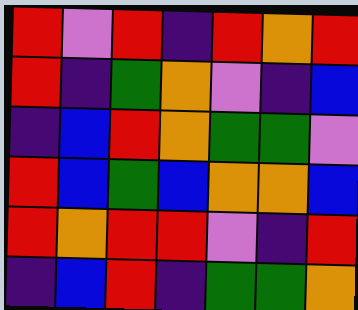[["red", "violet", "red", "indigo", "red", "orange", "red"], ["red", "indigo", "green", "orange", "violet", "indigo", "blue"], ["indigo", "blue", "red", "orange", "green", "green", "violet"], ["red", "blue", "green", "blue", "orange", "orange", "blue"], ["red", "orange", "red", "red", "violet", "indigo", "red"], ["indigo", "blue", "red", "indigo", "green", "green", "orange"]]